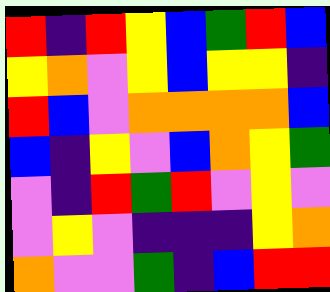[["red", "indigo", "red", "yellow", "blue", "green", "red", "blue"], ["yellow", "orange", "violet", "yellow", "blue", "yellow", "yellow", "indigo"], ["red", "blue", "violet", "orange", "orange", "orange", "orange", "blue"], ["blue", "indigo", "yellow", "violet", "blue", "orange", "yellow", "green"], ["violet", "indigo", "red", "green", "red", "violet", "yellow", "violet"], ["violet", "yellow", "violet", "indigo", "indigo", "indigo", "yellow", "orange"], ["orange", "violet", "violet", "green", "indigo", "blue", "red", "red"]]